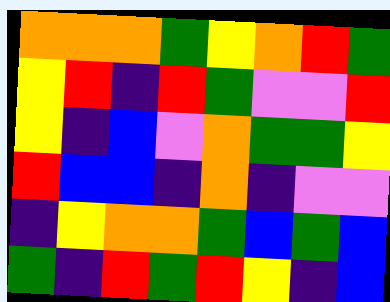[["orange", "orange", "orange", "green", "yellow", "orange", "red", "green"], ["yellow", "red", "indigo", "red", "green", "violet", "violet", "red"], ["yellow", "indigo", "blue", "violet", "orange", "green", "green", "yellow"], ["red", "blue", "blue", "indigo", "orange", "indigo", "violet", "violet"], ["indigo", "yellow", "orange", "orange", "green", "blue", "green", "blue"], ["green", "indigo", "red", "green", "red", "yellow", "indigo", "blue"]]